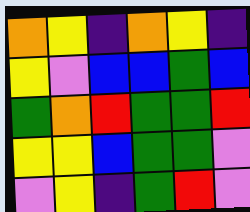[["orange", "yellow", "indigo", "orange", "yellow", "indigo"], ["yellow", "violet", "blue", "blue", "green", "blue"], ["green", "orange", "red", "green", "green", "red"], ["yellow", "yellow", "blue", "green", "green", "violet"], ["violet", "yellow", "indigo", "green", "red", "violet"]]